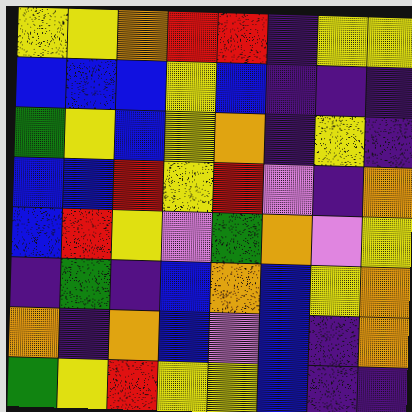[["yellow", "yellow", "orange", "red", "red", "indigo", "yellow", "yellow"], ["blue", "blue", "blue", "yellow", "blue", "indigo", "indigo", "indigo"], ["green", "yellow", "blue", "yellow", "orange", "indigo", "yellow", "indigo"], ["blue", "blue", "red", "yellow", "red", "violet", "indigo", "orange"], ["blue", "red", "yellow", "violet", "green", "orange", "violet", "yellow"], ["indigo", "green", "indigo", "blue", "orange", "blue", "yellow", "orange"], ["orange", "indigo", "orange", "blue", "violet", "blue", "indigo", "orange"], ["green", "yellow", "red", "yellow", "yellow", "blue", "indigo", "indigo"]]